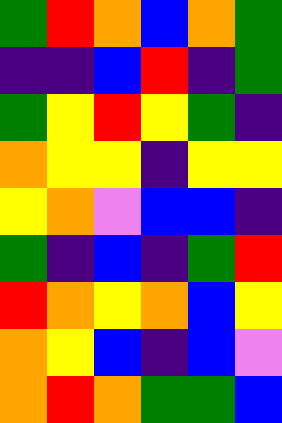[["green", "red", "orange", "blue", "orange", "green"], ["indigo", "indigo", "blue", "red", "indigo", "green"], ["green", "yellow", "red", "yellow", "green", "indigo"], ["orange", "yellow", "yellow", "indigo", "yellow", "yellow"], ["yellow", "orange", "violet", "blue", "blue", "indigo"], ["green", "indigo", "blue", "indigo", "green", "red"], ["red", "orange", "yellow", "orange", "blue", "yellow"], ["orange", "yellow", "blue", "indigo", "blue", "violet"], ["orange", "red", "orange", "green", "green", "blue"]]